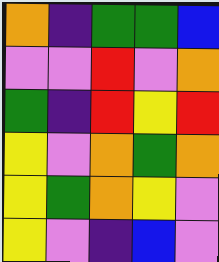[["orange", "indigo", "green", "green", "blue"], ["violet", "violet", "red", "violet", "orange"], ["green", "indigo", "red", "yellow", "red"], ["yellow", "violet", "orange", "green", "orange"], ["yellow", "green", "orange", "yellow", "violet"], ["yellow", "violet", "indigo", "blue", "violet"]]